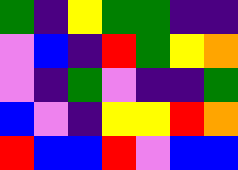[["green", "indigo", "yellow", "green", "green", "indigo", "indigo"], ["violet", "blue", "indigo", "red", "green", "yellow", "orange"], ["violet", "indigo", "green", "violet", "indigo", "indigo", "green"], ["blue", "violet", "indigo", "yellow", "yellow", "red", "orange"], ["red", "blue", "blue", "red", "violet", "blue", "blue"]]